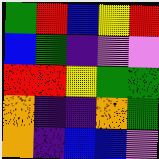[["green", "red", "blue", "yellow", "red"], ["blue", "green", "indigo", "violet", "violet"], ["red", "red", "yellow", "green", "green"], ["orange", "indigo", "indigo", "orange", "green"], ["orange", "indigo", "blue", "blue", "violet"]]